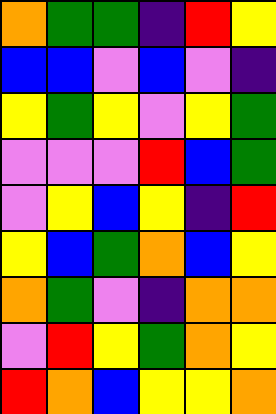[["orange", "green", "green", "indigo", "red", "yellow"], ["blue", "blue", "violet", "blue", "violet", "indigo"], ["yellow", "green", "yellow", "violet", "yellow", "green"], ["violet", "violet", "violet", "red", "blue", "green"], ["violet", "yellow", "blue", "yellow", "indigo", "red"], ["yellow", "blue", "green", "orange", "blue", "yellow"], ["orange", "green", "violet", "indigo", "orange", "orange"], ["violet", "red", "yellow", "green", "orange", "yellow"], ["red", "orange", "blue", "yellow", "yellow", "orange"]]